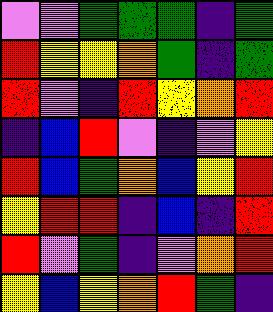[["violet", "violet", "green", "green", "green", "indigo", "green"], ["red", "yellow", "yellow", "orange", "green", "indigo", "green"], ["red", "violet", "indigo", "red", "yellow", "orange", "red"], ["indigo", "blue", "red", "violet", "indigo", "violet", "yellow"], ["red", "blue", "green", "orange", "blue", "yellow", "red"], ["yellow", "red", "red", "indigo", "blue", "indigo", "red"], ["red", "violet", "green", "indigo", "violet", "orange", "red"], ["yellow", "blue", "yellow", "orange", "red", "green", "indigo"]]